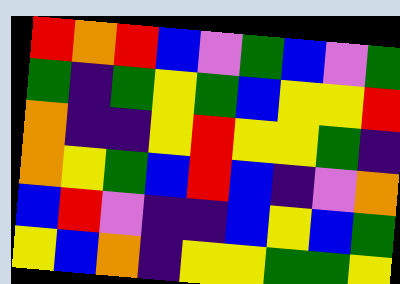[["red", "orange", "red", "blue", "violet", "green", "blue", "violet", "green"], ["green", "indigo", "green", "yellow", "green", "blue", "yellow", "yellow", "red"], ["orange", "indigo", "indigo", "yellow", "red", "yellow", "yellow", "green", "indigo"], ["orange", "yellow", "green", "blue", "red", "blue", "indigo", "violet", "orange"], ["blue", "red", "violet", "indigo", "indigo", "blue", "yellow", "blue", "green"], ["yellow", "blue", "orange", "indigo", "yellow", "yellow", "green", "green", "yellow"]]